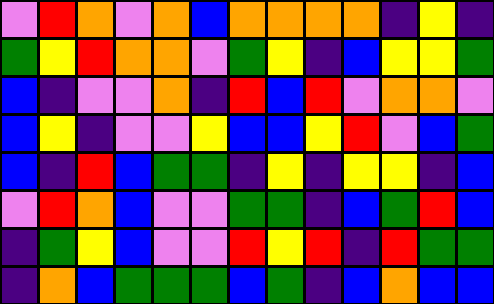[["violet", "red", "orange", "violet", "orange", "blue", "orange", "orange", "orange", "orange", "indigo", "yellow", "indigo"], ["green", "yellow", "red", "orange", "orange", "violet", "green", "yellow", "indigo", "blue", "yellow", "yellow", "green"], ["blue", "indigo", "violet", "violet", "orange", "indigo", "red", "blue", "red", "violet", "orange", "orange", "violet"], ["blue", "yellow", "indigo", "violet", "violet", "yellow", "blue", "blue", "yellow", "red", "violet", "blue", "green"], ["blue", "indigo", "red", "blue", "green", "green", "indigo", "yellow", "indigo", "yellow", "yellow", "indigo", "blue"], ["violet", "red", "orange", "blue", "violet", "violet", "green", "green", "indigo", "blue", "green", "red", "blue"], ["indigo", "green", "yellow", "blue", "violet", "violet", "red", "yellow", "red", "indigo", "red", "green", "green"], ["indigo", "orange", "blue", "green", "green", "green", "blue", "green", "indigo", "blue", "orange", "blue", "blue"]]